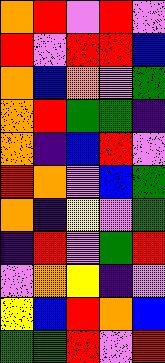[["orange", "red", "violet", "red", "violet"], ["red", "violet", "red", "red", "blue"], ["orange", "blue", "orange", "violet", "green"], ["orange", "red", "green", "green", "indigo"], ["orange", "indigo", "blue", "red", "violet"], ["red", "orange", "violet", "blue", "green"], ["orange", "indigo", "yellow", "violet", "green"], ["indigo", "red", "violet", "green", "red"], ["violet", "orange", "yellow", "indigo", "violet"], ["yellow", "blue", "red", "orange", "blue"], ["green", "green", "red", "violet", "red"]]